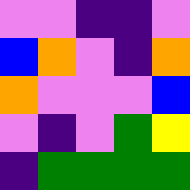[["violet", "violet", "indigo", "indigo", "violet"], ["blue", "orange", "violet", "indigo", "orange"], ["orange", "violet", "violet", "violet", "blue"], ["violet", "indigo", "violet", "green", "yellow"], ["indigo", "green", "green", "green", "green"]]